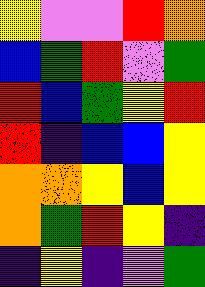[["yellow", "violet", "violet", "red", "orange"], ["blue", "green", "red", "violet", "green"], ["red", "blue", "green", "yellow", "red"], ["red", "indigo", "blue", "blue", "yellow"], ["orange", "orange", "yellow", "blue", "yellow"], ["orange", "green", "red", "yellow", "indigo"], ["indigo", "yellow", "indigo", "violet", "green"]]